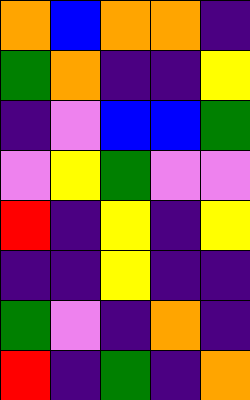[["orange", "blue", "orange", "orange", "indigo"], ["green", "orange", "indigo", "indigo", "yellow"], ["indigo", "violet", "blue", "blue", "green"], ["violet", "yellow", "green", "violet", "violet"], ["red", "indigo", "yellow", "indigo", "yellow"], ["indigo", "indigo", "yellow", "indigo", "indigo"], ["green", "violet", "indigo", "orange", "indigo"], ["red", "indigo", "green", "indigo", "orange"]]